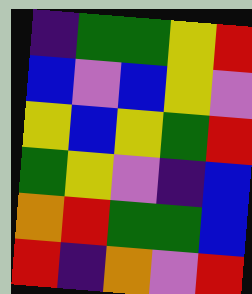[["indigo", "green", "green", "yellow", "red"], ["blue", "violet", "blue", "yellow", "violet"], ["yellow", "blue", "yellow", "green", "red"], ["green", "yellow", "violet", "indigo", "blue"], ["orange", "red", "green", "green", "blue"], ["red", "indigo", "orange", "violet", "red"]]